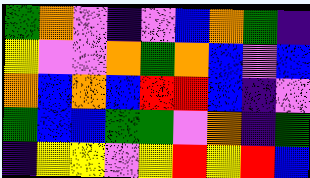[["green", "orange", "violet", "indigo", "violet", "blue", "orange", "green", "indigo"], ["yellow", "violet", "violet", "orange", "green", "orange", "blue", "violet", "blue"], ["orange", "blue", "orange", "blue", "red", "red", "blue", "indigo", "violet"], ["green", "blue", "blue", "green", "green", "violet", "orange", "indigo", "green"], ["indigo", "yellow", "yellow", "violet", "yellow", "red", "yellow", "red", "blue"]]